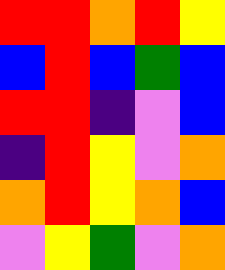[["red", "red", "orange", "red", "yellow"], ["blue", "red", "blue", "green", "blue"], ["red", "red", "indigo", "violet", "blue"], ["indigo", "red", "yellow", "violet", "orange"], ["orange", "red", "yellow", "orange", "blue"], ["violet", "yellow", "green", "violet", "orange"]]